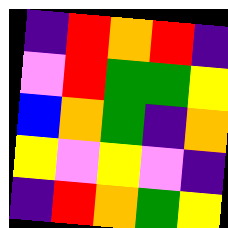[["indigo", "red", "orange", "red", "indigo"], ["violet", "red", "green", "green", "yellow"], ["blue", "orange", "green", "indigo", "orange"], ["yellow", "violet", "yellow", "violet", "indigo"], ["indigo", "red", "orange", "green", "yellow"]]